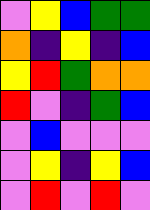[["violet", "yellow", "blue", "green", "green"], ["orange", "indigo", "yellow", "indigo", "blue"], ["yellow", "red", "green", "orange", "orange"], ["red", "violet", "indigo", "green", "blue"], ["violet", "blue", "violet", "violet", "violet"], ["violet", "yellow", "indigo", "yellow", "blue"], ["violet", "red", "violet", "red", "violet"]]